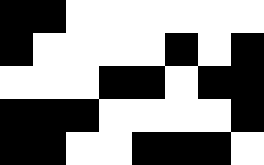[["black", "black", "white", "white", "white", "white", "white", "white"], ["black", "white", "white", "white", "white", "black", "white", "black"], ["white", "white", "white", "black", "black", "white", "black", "black"], ["black", "black", "black", "white", "white", "white", "white", "black"], ["black", "black", "white", "white", "black", "black", "black", "white"]]